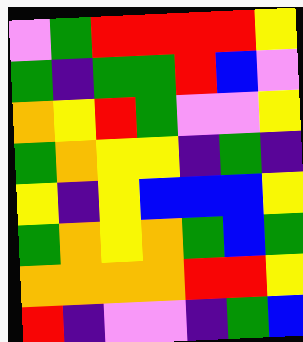[["violet", "green", "red", "red", "red", "red", "yellow"], ["green", "indigo", "green", "green", "red", "blue", "violet"], ["orange", "yellow", "red", "green", "violet", "violet", "yellow"], ["green", "orange", "yellow", "yellow", "indigo", "green", "indigo"], ["yellow", "indigo", "yellow", "blue", "blue", "blue", "yellow"], ["green", "orange", "yellow", "orange", "green", "blue", "green"], ["orange", "orange", "orange", "orange", "red", "red", "yellow"], ["red", "indigo", "violet", "violet", "indigo", "green", "blue"]]